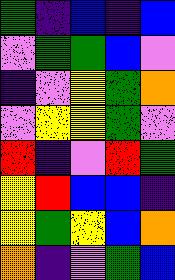[["green", "indigo", "blue", "indigo", "blue"], ["violet", "green", "green", "blue", "violet"], ["indigo", "violet", "yellow", "green", "orange"], ["violet", "yellow", "yellow", "green", "violet"], ["red", "indigo", "violet", "red", "green"], ["yellow", "red", "blue", "blue", "indigo"], ["yellow", "green", "yellow", "blue", "orange"], ["orange", "indigo", "violet", "green", "blue"]]